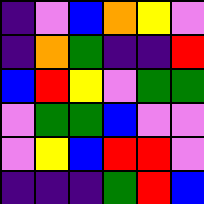[["indigo", "violet", "blue", "orange", "yellow", "violet"], ["indigo", "orange", "green", "indigo", "indigo", "red"], ["blue", "red", "yellow", "violet", "green", "green"], ["violet", "green", "green", "blue", "violet", "violet"], ["violet", "yellow", "blue", "red", "red", "violet"], ["indigo", "indigo", "indigo", "green", "red", "blue"]]